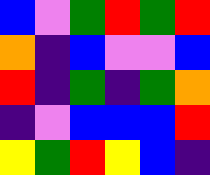[["blue", "violet", "green", "red", "green", "red"], ["orange", "indigo", "blue", "violet", "violet", "blue"], ["red", "indigo", "green", "indigo", "green", "orange"], ["indigo", "violet", "blue", "blue", "blue", "red"], ["yellow", "green", "red", "yellow", "blue", "indigo"]]